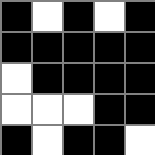[["black", "white", "black", "white", "black"], ["black", "black", "black", "black", "black"], ["white", "black", "black", "black", "black"], ["white", "white", "white", "black", "black"], ["black", "white", "black", "black", "white"]]